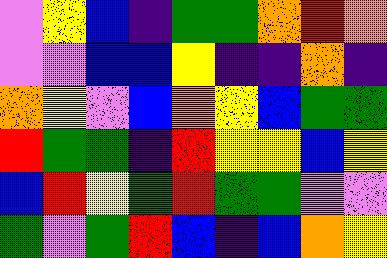[["violet", "yellow", "blue", "indigo", "green", "green", "orange", "red", "orange"], ["violet", "violet", "blue", "blue", "yellow", "indigo", "indigo", "orange", "indigo"], ["orange", "yellow", "violet", "blue", "orange", "yellow", "blue", "green", "green"], ["red", "green", "green", "indigo", "red", "yellow", "yellow", "blue", "yellow"], ["blue", "red", "yellow", "green", "red", "green", "green", "violet", "violet"], ["green", "violet", "green", "red", "blue", "indigo", "blue", "orange", "yellow"]]